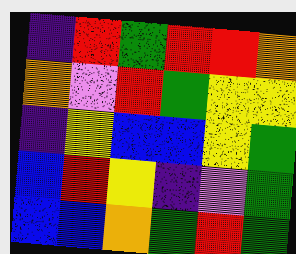[["indigo", "red", "green", "red", "red", "orange"], ["orange", "violet", "red", "green", "yellow", "yellow"], ["indigo", "yellow", "blue", "blue", "yellow", "green"], ["blue", "red", "yellow", "indigo", "violet", "green"], ["blue", "blue", "orange", "green", "red", "green"]]